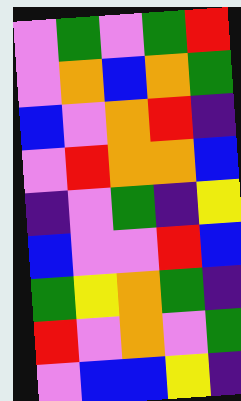[["violet", "green", "violet", "green", "red"], ["violet", "orange", "blue", "orange", "green"], ["blue", "violet", "orange", "red", "indigo"], ["violet", "red", "orange", "orange", "blue"], ["indigo", "violet", "green", "indigo", "yellow"], ["blue", "violet", "violet", "red", "blue"], ["green", "yellow", "orange", "green", "indigo"], ["red", "violet", "orange", "violet", "green"], ["violet", "blue", "blue", "yellow", "indigo"]]